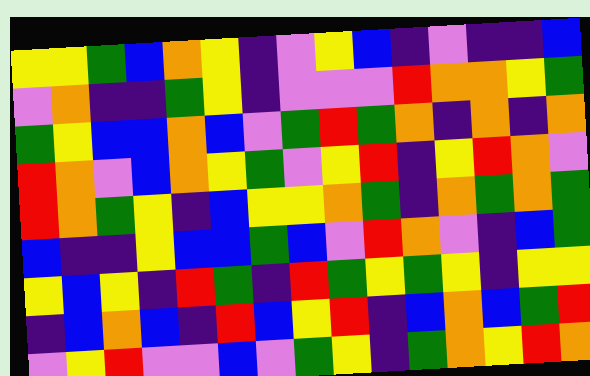[["yellow", "yellow", "green", "blue", "orange", "yellow", "indigo", "violet", "yellow", "blue", "indigo", "violet", "indigo", "indigo", "blue"], ["violet", "orange", "indigo", "indigo", "green", "yellow", "indigo", "violet", "violet", "violet", "red", "orange", "orange", "yellow", "green"], ["green", "yellow", "blue", "blue", "orange", "blue", "violet", "green", "red", "green", "orange", "indigo", "orange", "indigo", "orange"], ["red", "orange", "violet", "blue", "orange", "yellow", "green", "violet", "yellow", "red", "indigo", "yellow", "red", "orange", "violet"], ["red", "orange", "green", "yellow", "indigo", "blue", "yellow", "yellow", "orange", "green", "indigo", "orange", "green", "orange", "green"], ["blue", "indigo", "indigo", "yellow", "blue", "blue", "green", "blue", "violet", "red", "orange", "violet", "indigo", "blue", "green"], ["yellow", "blue", "yellow", "indigo", "red", "green", "indigo", "red", "green", "yellow", "green", "yellow", "indigo", "yellow", "yellow"], ["indigo", "blue", "orange", "blue", "indigo", "red", "blue", "yellow", "red", "indigo", "blue", "orange", "blue", "green", "red"], ["violet", "yellow", "red", "violet", "violet", "blue", "violet", "green", "yellow", "indigo", "green", "orange", "yellow", "red", "orange"]]